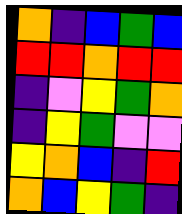[["orange", "indigo", "blue", "green", "blue"], ["red", "red", "orange", "red", "red"], ["indigo", "violet", "yellow", "green", "orange"], ["indigo", "yellow", "green", "violet", "violet"], ["yellow", "orange", "blue", "indigo", "red"], ["orange", "blue", "yellow", "green", "indigo"]]